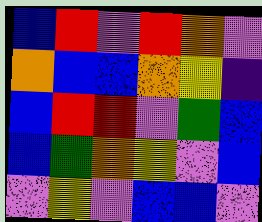[["blue", "red", "violet", "red", "orange", "violet"], ["orange", "blue", "blue", "orange", "yellow", "indigo"], ["blue", "red", "red", "violet", "green", "blue"], ["blue", "green", "orange", "yellow", "violet", "blue"], ["violet", "yellow", "violet", "blue", "blue", "violet"]]